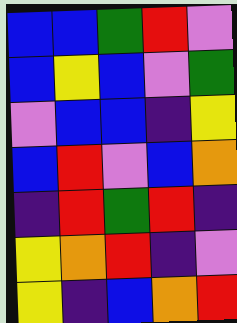[["blue", "blue", "green", "red", "violet"], ["blue", "yellow", "blue", "violet", "green"], ["violet", "blue", "blue", "indigo", "yellow"], ["blue", "red", "violet", "blue", "orange"], ["indigo", "red", "green", "red", "indigo"], ["yellow", "orange", "red", "indigo", "violet"], ["yellow", "indigo", "blue", "orange", "red"]]